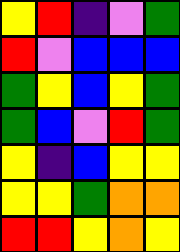[["yellow", "red", "indigo", "violet", "green"], ["red", "violet", "blue", "blue", "blue"], ["green", "yellow", "blue", "yellow", "green"], ["green", "blue", "violet", "red", "green"], ["yellow", "indigo", "blue", "yellow", "yellow"], ["yellow", "yellow", "green", "orange", "orange"], ["red", "red", "yellow", "orange", "yellow"]]